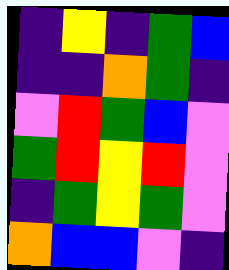[["indigo", "yellow", "indigo", "green", "blue"], ["indigo", "indigo", "orange", "green", "indigo"], ["violet", "red", "green", "blue", "violet"], ["green", "red", "yellow", "red", "violet"], ["indigo", "green", "yellow", "green", "violet"], ["orange", "blue", "blue", "violet", "indigo"]]